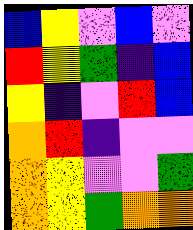[["blue", "yellow", "violet", "blue", "violet"], ["red", "yellow", "green", "indigo", "blue"], ["yellow", "indigo", "violet", "red", "blue"], ["orange", "red", "indigo", "violet", "violet"], ["orange", "yellow", "violet", "violet", "green"], ["orange", "yellow", "green", "orange", "orange"]]